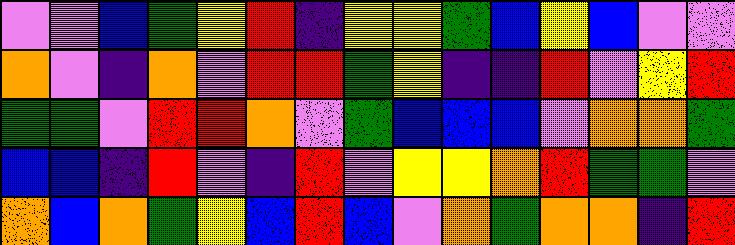[["violet", "violet", "blue", "green", "yellow", "red", "indigo", "yellow", "yellow", "green", "blue", "yellow", "blue", "violet", "violet"], ["orange", "violet", "indigo", "orange", "violet", "red", "red", "green", "yellow", "indigo", "indigo", "red", "violet", "yellow", "red"], ["green", "green", "violet", "red", "red", "orange", "violet", "green", "blue", "blue", "blue", "violet", "orange", "orange", "green"], ["blue", "blue", "indigo", "red", "violet", "indigo", "red", "violet", "yellow", "yellow", "orange", "red", "green", "green", "violet"], ["orange", "blue", "orange", "green", "yellow", "blue", "red", "blue", "violet", "orange", "green", "orange", "orange", "indigo", "red"]]